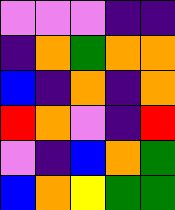[["violet", "violet", "violet", "indigo", "indigo"], ["indigo", "orange", "green", "orange", "orange"], ["blue", "indigo", "orange", "indigo", "orange"], ["red", "orange", "violet", "indigo", "red"], ["violet", "indigo", "blue", "orange", "green"], ["blue", "orange", "yellow", "green", "green"]]